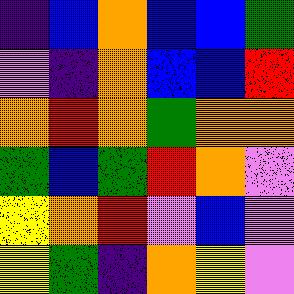[["indigo", "blue", "orange", "blue", "blue", "green"], ["violet", "indigo", "orange", "blue", "blue", "red"], ["orange", "red", "orange", "green", "orange", "orange"], ["green", "blue", "green", "red", "orange", "violet"], ["yellow", "orange", "red", "violet", "blue", "violet"], ["yellow", "green", "indigo", "orange", "yellow", "violet"]]